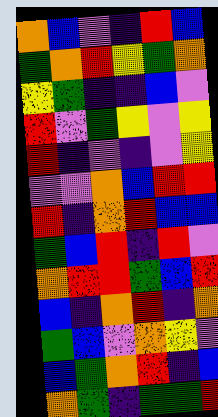[["orange", "blue", "violet", "indigo", "red", "blue"], ["green", "orange", "red", "yellow", "green", "orange"], ["yellow", "green", "indigo", "indigo", "blue", "violet"], ["red", "violet", "green", "yellow", "violet", "yellow"], ["red", "indigo", "violet", "indigo", "violet", "yellow"], ["violet", "violet", "orange", "blue", "red", "red"], ["red", "indigo", "orange", "red", "blue", "blue"], ["green", "blue", "red", "indigo", "red", "violet"], ["orange", "red", "red", "green", "blue", "red"], ["blue", "indigo", "orange", "red", "indigo", "orange"], ["green", "blue", "violet", "orange", "yellow", "violet"], ["blue", "green", "orange", "red", "indigo", "blue"], ["orange", "green", "indigo", "green", "green", "red"]]